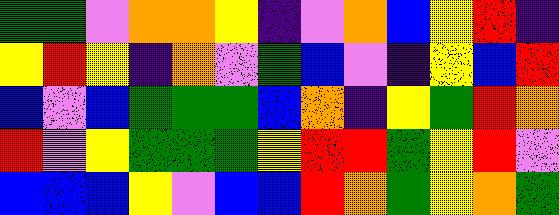[["green", "green", "violet", "orange", "orange", "yellow", "indigo", "violet", "orange", "blue", "yellow", "red", "indigo"], ["yellow", "red", "yellow", "indigo", "orange", "violet", "green", "blue", "violet", "indigo", "yellow", "blue", "red"], ["blue", "violet", "blue", "green", "green", "green", "blue", "orange", "indigo", "yellow", "green", "red", "orange"], ["red", "violet", "yellow", "green", "green", "green", "yellow", "red", "red", "green", "yellow", "red", "violet"], ["blue", "blue", "blue", "yellow", "violet", "blue", "blue", "red", "orange", "green", "yellow", "orange", "green"]]